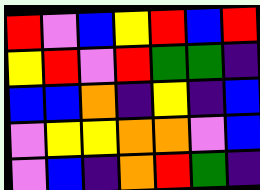[["red", "violet", "blue", "yellow", "red", "blue", "red"], ["yellow", "red", "violet", "red", "green", "green", "indigo"], ["blue", "blue", "orange", "indigo", "yellow", "indigo", "blue"], ["violet", "yellow", "yellow", "orange", "orange", "violet", "blue"], ["violet", "blue", "indigo", "orange", "red", "green", "indigo"]]